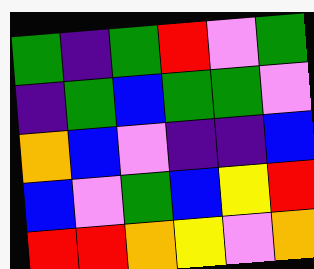[["green", "indigo", "green", "red", "violet", "green"], ["indigo", "green", "blue", "green", "green", "violet"], ["orange", "blue", "violet", "indigo", "indigo", "blue"], ["blue", "violet", "green", "blue", "yellow", "red"], ["red", "red", "orange", "yellow", "violet", "orange"]]